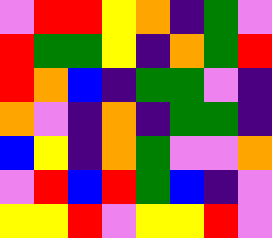[["violet", "red", "red", "yellow", "orange", "indigo", "green", "violet"], ["red", "green", "green", "yellow", "indigo", "orange", "green", "red"], ["red", "orange", "blue", "indigo", "green", "green", "violet", "indigo"], ["orange", "violet", "indigo", "orange", "indigo", "green", "green", "indigo"], ["blue", "yellow", "indigo", "orange", "green", "violet", "violet", "orange"], ["violet", "red", "blue", "red", "green", "blue", "indigo", "violet"], ["yellow", "yellow", "red", "violet", "yellow", "yellow", "red", "violet"]]